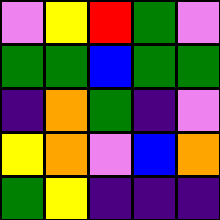[["violet", "yellow", "red", "green", "violet"], ["green", "green", "blue", "green", "green"], ["indigo", "orange", "green", "indigo", "violet"], ["yellow", "orange", "violet", "blue", "orange"], ["green", "yellow", "indigo", "indigo", "indigo"]]